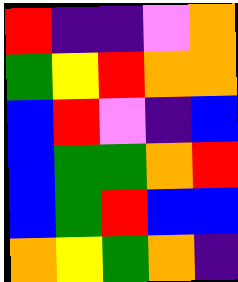[["red", "indigo", "indigo", "violet", "orange"], ["green", "yellow", "red", "orange", "orange"], ["blue", "red", "violet", "indigo", "blue"], ["blue", "green", "green", "orange", "red"], ["blue", "green", "red", "blue", "blue"], ["orange", "yellow", "green", "orange", "indigo"]]